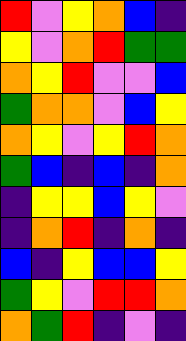[["red", "violet", "yellow", "orange", "blue", "indigo"], ["yellow", "violet", "orange", "red", "green", "green"], ["orange", "yellow", "red", "violet", "violet", "blue"], ["green", "orange", "orange", "violet", "blue", "yellow"], ["orange", "yellow", "violet", "yellow", "red", "orange"], ["green", "blue", "indigo", "blue", "indigo", "orange"], ["indigo", "yellow", "yellow", "blue", "yellow", "violet"], ["indigo", "orange", "red", "indigo", "orange", "indigo"], ["blue", "indigo", "yellow", "blue", "blue", "yellow"], ["green", "yellow", "violet", "red", "red", "orange"], ["orange", "green", "red", "indigo", "violet", "indigo"]]